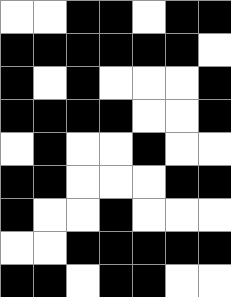[["white", "white", "black", "black", "white", "black", "black"], ["black", "black", "black", "black", "black", "black", "white"], ["black", "white", "black", "white", "white", "white", "black"], ["black", "black", "black", "black", "white", "white", "black"], ["white", "black", "white", "white", "black", "white", "white"], ["black", "black", "white", "white", "white", "black", "black"], ["black", "white", "white", "black", "white", "white", "white"], ["white", "white", "black", "black", "black", "black", "black"], ["black", "black", "white", "black", "black", "white", "white"]]